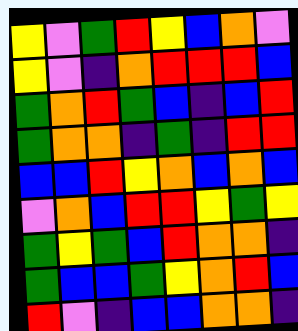[["yellow", "violet", "green", "red", "yellow", "blue", "orange", "violet"], ["yellow", "violet", "indigo", "orange", "red", "red", "red", "blue"], ["green", "orange", "red", "green", "blue", "indigo", "blue", "red"], ["green", "orange", "orange", "indigo", "green", "indigo", "red", "red"], ["blue", "blue", "red", "yellow", "orange", "blue", "orange", "blue"], ["violet", "orange", "blue", "red", "red", "yellow", "green", "yellow"], ["green", "yellow", "green", "blue", "red", "orange", "orange", "indigo"], ["green", "blue", "blue", "green", "yellow", "orange", "red", "blue"], ["red", "violet", "indigo", "blue", "blue", "orange", "orange", "indigo"]]